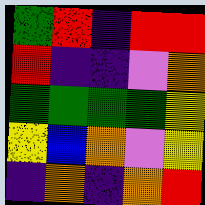[["green", "red", "indigo", "red", "red"], ["red", "indigo", "indigo", "violet", "orange"], ["green", "green", "green", "green", "yellow"], ["yellow", "blue", "orange", "violet", "yellow"], ["indigo", "orange", "indigo", "orange", "red"]]